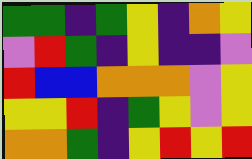[["green", "green", "indigo", "green", "yellow", "indigo", "orange", "yellow"], ["violet", "red", "green", "indigo", "yellow", "indigo", "indigo", "violet"], ["red", "blue", "blue", "orange", "orange", "orange", "violet", "yellow"], ["yellow", "yellow", "red", "indigo", "green", "yellow", "violet", "yellow"], ["orange", "orange", "green", "indigo", "yellow", "red", "yellow", "red"]]